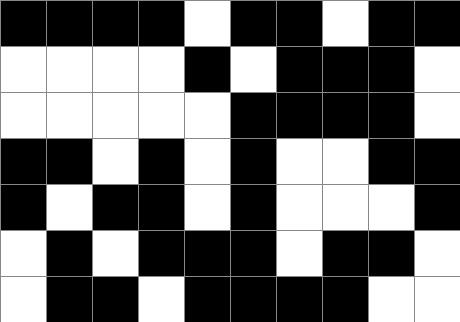[["black", "black", "black", "black", "white", "black", "black", "white", "black", "black"], ["white", "white", "white", "white", "black", "white", "black", "black", "black", "white"], ["white", "white", "white", "white", "white", "black", "black", "black", "black", "white"], ["black", "black", "white", "black", "white", "black", "white", "white", "black", "black"], ["black", "white", "black", "black", "white", "black", "white", "white", "white", "black"], ["white", "black", "white", "black", "black", "black", "white", "black", "black", "white"], ["white", "black", "black", "white", "black", "black", "black", "black", "white", "white"]]